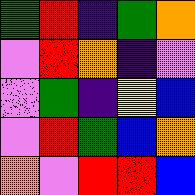[["green", "red", "indigo", "green", "orange"], ["violet", "red", "orange", "indigo", "violet"], ["violet", "green", "indigo", "yellow", "blue"], ["violet", "red", "green", "blue", "orange"], ["orange", "violet", "red", "red", "blue"]]